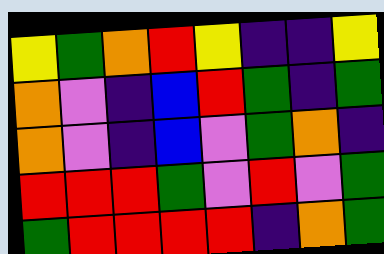[["yellow", "green", "orange", "red", "yellow", "indigo", "indigo", "yellow"], ["orange", "violet", "indigo", "blue", "red", "green", "indigo", "green"], ["orange", "violet", "indigo", "blue", "violet", "green", "orange", "indigo"], ["red", "red", "red", "green", "violet", "red", "violet", "green"], ["green", "red", "red", "red", "red", "indigo", "orange", "green"]]